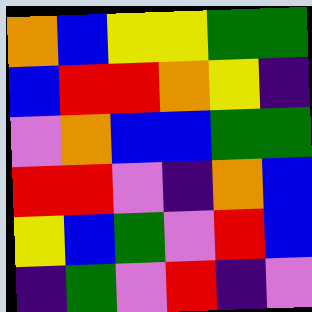[["orange", "blue", "yellow", "yellow", "green", "green"], ["blue", "red", "red", "orange", "yellow", "indigo"], ["violet", "orange", "blue", "blue", "green", "green"], ["red", "red", "violet", "indigo", "orange", "blue"], ["yellow", "blue", "green", "violet", "red", "blue"], ["indigo", "green", "violet", "red", "indigo", "violet"]]